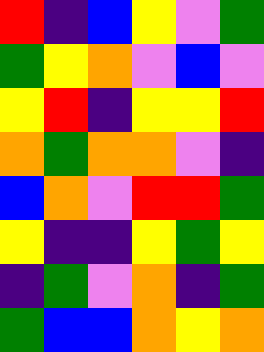[["red", "indigo", "blue", "yellow", "violet", "green"], ["green", "yellow", "orange", "violet", "blue", "violet"], ["yellow", "red", "indigo", "yellow", "yellow", "red"], ["orange", "green", "orange", "orange", "violet", "indigo"], ["blue", "orange", "violet", "red", "red", "green"], ["yellow", "indigo", "indigo", "yellow", "green", "yellow"], ["indigo", "green", "violet", "orange", "indigo", "green"], ["green", "blue", "blue", "orange", "yellow", "orange"]]